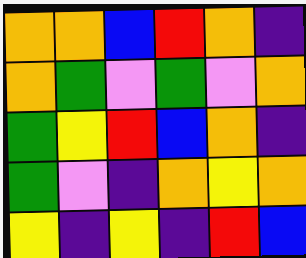[["orange", "orange", "blue", "red", "orange", "indigo"], ["orange", "green", "violet", "green", "violet", "orange"], ["green", "yellow", "red", "blue", "orange", "indigo"], ["green", "violet", "indigo", "orange", "yellow", "orange"], ["yellow", "indigo", "yellow", "indigo", "red", "blue"]]